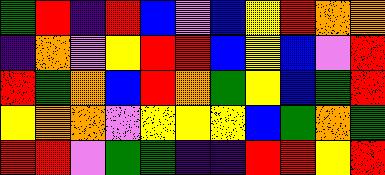[["green", "red", "indigo", "red", "blue", "violet", "blue", "yellow", "red", "orange", "orange"], ["indigo", "orange", "violet", "yellow", "red", "red", "blue", "yellow", "blue", "violet", "red"], ["red", "green", "orange", "blue", "red", "orange", "green", "yellow", "blue", "green", "red"], ["yellow", "orange", "orange", "violet", "yellow", "yellow", "yellow", "blue", "green", "orange", "green"], ["red", "red", "violet", "green", "green", "indigo", "indigo", "red", "red", "yellow", "red"]]